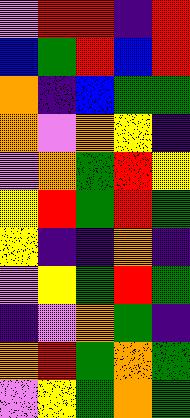[["violet", "red", "red", "indigo", "red"], ["blue", "green", "red", "blue", "red"], ["orange", "indigo", "blue", "green", "green"], ["orange", "violet", "orange", "yellow", "indigo"], ["violet", "orange", "green", "red", "yellow"], ["yellow", "red", "green", "red", "green"], ["yellow", "indigo", "indigo", "orange", "indigo"], ["violet", "yellow", "green", "red", "green"], ["indigo", "violet", "orange", "green", "indigo"], ["orange", "red", "green", "orange", "green"], ["violet", "yellow", "green", "orange", "green"]]